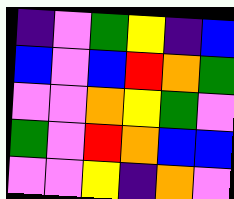[["indigo", "violet", "green", "yellow", "indigo", "blue"], ["blue", "violet", "blue", "red", "orange", "green"], ["violet", "violet", "orange", "yellow", "green", "violet"], ["green", "violet", "red", "orange", "blue", "blue"], ["violet", "violet", "yellow", "indigo", "orange", "violet"]]